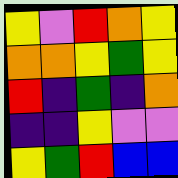[["yellow", "violet", "red", "orange", "yellow"], ["orange", "orange", "yellow", "green", "yellow"], ["red", "indigo", "green", "indigo", "orange"], ["indigo", "indigo", "yellow", "violet", "violet"], ["yellow", "green", "red", "blue", "blue"]]